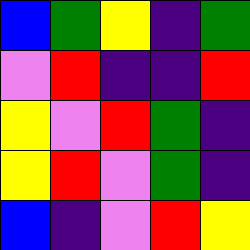[["blue", "green", "yellow", "indigo", "green"], ["violet", "red", "indigo", "indigo", "red"], ["yellow", "violet", "red", "green", "indigo"], ["yellow", "red", "violet", "green", "indigo"], ["blue", "indigo", "violet", "red", "yellow"]]